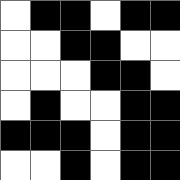[["white", "black", "black", "white", "black", "black"], ["white", "white", "black", "black", "white", "white"], ["white", "white", "white", "black", "black", "white"], ["white", "black", "white", "white", "black", "black"], ["black", "black", "black", "white", "black", "black"], ["white", "white", "black", "white", "black", "black"]]